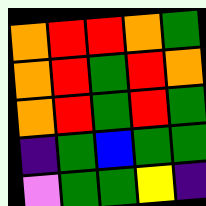[["orange", "red", "red", "orange", "green"], ["orange", "red", "green", "red", "orange"], ["orange", "red", "green", "red", "green"], ["indigo", "green", "blue", "green", "green"], ["violet", "green", "green", "yellow", "indigo"]]